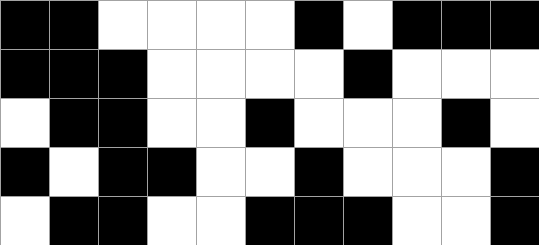[["black", "black", "white", "white", "white", "white", "black", "white", "black", "black", "black"], ["black", "black", "black", "white", "white", "white", "white", "black", "white", "white", "white"], ["white", "black", "black", "white", "white", "black", "white", "white", "white", "black", "white"], ["black", "white", "black", "black", "white", "white", "black", "white", "white", "white", "black"], ["white", "black", "black", "white", "white", "black", "black", "black", "white", "white", "black"]]